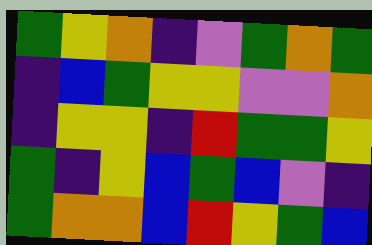[["green", "yellow", "orange", "indigo", "violet", "green", "orange", "green"], ["indigo", "blue", "green", "yellow", "yellow", "violet", "violet", "orange"], ["indigo", "yellow", "yellow", "indigo", "red", "green", "green", "yellow"], ["green", "indigo", "yellow", "blue", "green", "blue", "violet", "indigo"], ["green", "orange", "orange", "blue", "red", "yellow", "green", "blue"]]